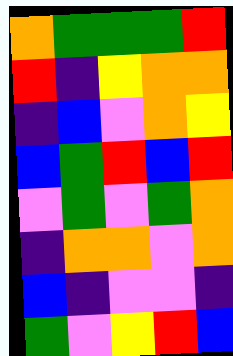[["orange", "green", "green", "green", "red"], ["red", "indigo", "yellow", "orange", "orange"], ["indigo", "blue", "violet", "orange", "yellow"], ["blue", "green", "red", "blue", "red"], ["violet", "green", "violet", "green", "orange"], ["indigo", "orange", "orange", "violet", "orange"], ["blue", "indigo", "violet", "violet", "indigo"], ["green", "violet", "yellow", "red", "blue"]]